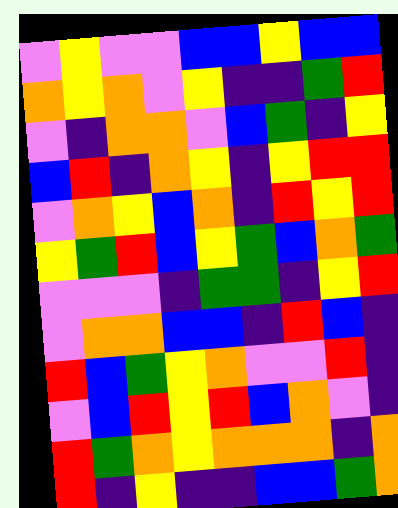[["violet", "yellow", "violet", "violet", "blue", "blue", "yellow", "blue", "blue"], ["orange", "yellow", "orange", "violet", "yellow", "indigo", "indigo", "green", "red"], ["violet", "indigo", "orange", "orange", "violet", "blue", "green", "indigo", "yellow"], ["blue", "red", "indigo", "orange", "yellow", "indigo", "yellow", "red", "red"], ["violet", "orange", "yellow", "blue", "orange", "indigo", "red", "yellow", "red"], ["yellow", "green", "red", "blue", "yellow", "green", "blue", "orange", "green"], ["violet", "violet", "violet", "indigo", "green", "green", "indigo", "yellow", "red"], ["violet", "orange", "orange", "blue", "blue", "indigo", "red", "blue", "indigo"], ["red", "blue", "green", "yellow", "orange", "violet", "violet", "red", "indigo"], ["violet", "blue", "red", "yellow", "red", "blue", "orange", "violet", "indigo"], ["red", "green", "orange", "yellow", "orange", "orange", "orange", "indigo", "orange"], ["red", "indigo", "yellow", "indigo", "indigo", "blue", "blue", "green", "orange"]]